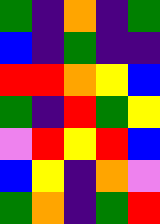[["green", "indigo", "orange", "indigo", "green"], ["blue", "indigo", "green", "indigo", "indigo"], ["red", "red", "orange", "yellow", "blue"], ["green", "indigo", "red", "green", "yellow"], ["violet", "red", "yellow", "red", "blue"], ["blue", "yellow", "indigo", "orange", "violet"], ["green", "orange", "indigo", "green", "red"]]